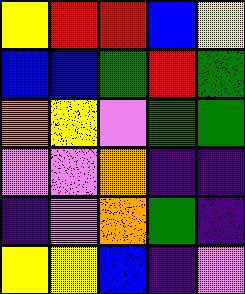[["yellow", "red", "red", "blue", "yellow"], ["blue", "blue", "green", "red", "green"], ["orange", "yellow", "violet", "green", "green"], ["violet", "violet", "orange", "indigo", "indigo"], ["indigo", "violet", "orange", "green", "indigo"], ["yellow", "yellow", "blue", "indigo", "violet"]]